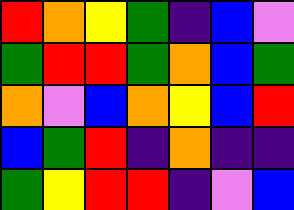[["red", "orange", "yellow", "green", "indigo", "blue", "violet"], ["green", "red", "red", "green", "orange", "blue", "green"], ["orange", "violet", "blue", "orange", "yellow", "blue", "red"], ["blue", "green", "red", "indigo", "orange", "indigo", "indigo"], ["green", "yellow", "red", "red", "indigo", "violet", "blue"]]